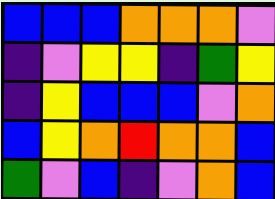[["blue", "blue", "blue", "orange", "orange", "orange", "violet"], ["indigo", "violet", "yellow", "yellow", "indigo", "green", "yellow"], ["indigo", "yellow", "blue", "blue", "blue", "violet", "orange"], ["blue", "yellow", "orange", "red", "orange", "orange", "blue"], ["green", "violet", "blue", "indigo", "violet", "orange", "blue"]]